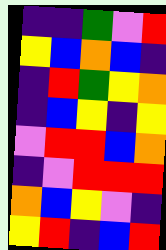[["indigo", "indigo", "green", "violet", "red"], ["yellow", "blue", "orange", "blue", "indigo"], ["indigo", "red", "green", "yellow", "orange"], ["indigo", "blue", "yellow", "indigo", "yellow"], ["violet", "red", "red", "blue", "orange"], ["indigo", "violet", "red", "red", "red"], ["orange", "blue", "yellow", "violet", "indigo"], ["yellow", "red", "indigo", "blue", "red"]]